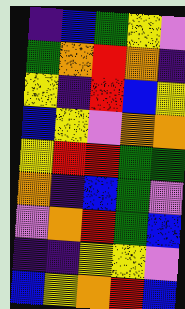[["indigo", "blue", "green", "yellow", "violet"], ["green", "orange", "red", "orange", "indigo"], ["yellow", "indigo", "red", "blue", "yellow"], ["blue", "yellow", "violet", "orange", "orange"], ["yellow", "red", "red", "green", "green"], ["orange", "indigo", "blue", "green", "violet"], ["violet", "orange", "red", "green", "blue"], ["indigo", "indigo", "yellow", "yellow", "violet"], ["blue", "yellow", "orange", "red", "blue"]]